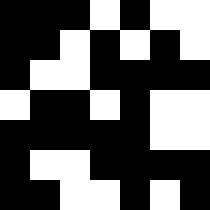[["black", "black", "black", "white", "black", "white", "white"], ["black", "black", "white", "black", "white", "black", "white"], ["black", "white", "white", "black", "black", "black", "black"], ["white", "black", "black", "white", "black", "white", "white"], ["black", "black", "black", "black", "black", "white", "white"], ["black", "white", "white", "black", "black", "black", "black"], ["black", "black", "white", "white", "black", "white", "black"]]